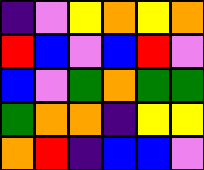[["indigo", "violet", "yellow", "orange", "yellow", "orange"], ["red", "blue", "violet", "blue", "red", "violet"], ["blue", "violet", "green", "orange", "green", "green"], ["green", "orange", "orange", "indigo", "yellow", "yellow"], ["orange", "red", "indigo", "blue", "blue", "violet"]]